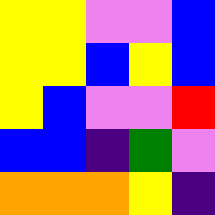[["yellow", "yellow", "violet", "violet", "blue"], ["yellow", "yellow", "blue", "yellow", "blue"], ["yellow", "blue", "violet", "violet", "red"], ["blue", "blue", "indigo", "green", "violet"], ["orange", "orange", "orange", "yellow", "indigo"]]